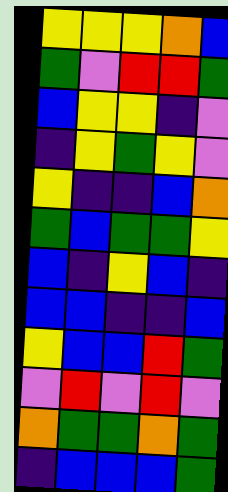[["yellow", "yellow", "yellow", "orange", "blue"], ["green", "violet", "red", "red", "green"], ["blue", "yellow", "yellow", "indigo", "violet"], ["indigo", "yellow", "green", "yellow", "violet"], ["yellow", "indigo", "indigo", "blue", "orange"], ["green", "blue", "green", "green", "yellow"], ["blue", "indigo", "yellow", "blue", "indigo"], ["blue", "blue", "indigo", "indigo", "blue"], ["yellow", "blue", "blue", "red", "green"], ["violet", "red", "violet", "red", "violet"], ["orange", "green", "green", "orange", "green"], ["indigo", "blue", "blue", "blue", "green"]]